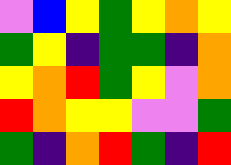[["violet", "blue", "yellow", "green", "yellow", "orange", "yellow"], ["green", "yellow", "indigo", "green", "green", "indigo", "orange"], ["yellow", "orange", "red", "green", "yellow", "violet", "orange"], ["red", "orange", "yellow", "yellow", "violet", "violet", "green"], ["green", "indigo", "orange", "red", "green", "indigo", "red"]]